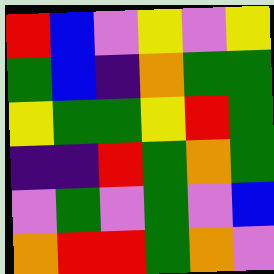[["red", "blue", "violet", "yellow", "violet", "yellow"], ["green", "blue", "indigo", "orange", "green", "green"], ["yellow", "green", "green", "yellow", "red", "green"], ["indigo", "indigo", "red", "green", "orange", "green"], ["violet", "green", "violet", "green", "violet", "blue"], ["orange", "red", "red", "green", "orange", "violet"]]